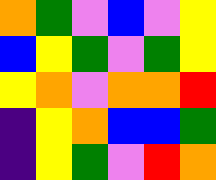[["orange", "green", "violet", "blue", "violet", "yellow"], ["blue", "yellow", "green", "violet", "green", "yellow"], ["yellow", "orange", "violet", "orange", "orange", "red"], ["indigo", "yellow", "orange", "blue", "blue", "green"], ["indigo", "yellow", "green", "violet", "red", "orange"]]